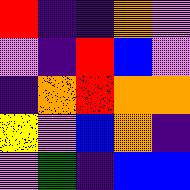[["red", "indigo", "indigo", "orange", "violet"], ["violet", "indigo", "red", "blue", "violet"], ["indigo", "orange", "red", "orange", "orange"], ["yellow", "violet", "blue", "orange", "indigo"], ["violet", "green", "indigo", "blue", "blue"]]